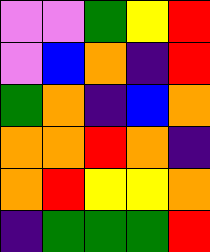[["violet", "violet", "green", "yellow", "red"], ["violet", "blue", "orange", "indigo", "red"], ["green", "orange", "indigo", "blue", "orange"], ["orange", "orange", "red", "orange", "indigo"], ["orange", "red", "yellow", "yellow", "orange"], ["indigo", "green", "green", "green", "red"]]